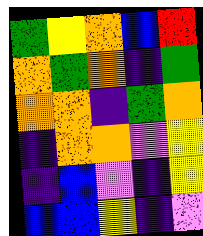[["green", "yellow", "orange", "blue", "red"], ["orange", "green", "orange", "indigo", "green"], ["orange", "orange", "indigo", "green", "orange"], ["indigo", "orange", "orange", "violet", "yellow"], ["indigo", "blue", "violet", "indigo", "yellow"], ["blue", "blue", "yellow", "indigo", "violet"]]